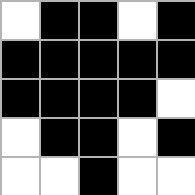[["white", "black", "black", "white", "black"], ["black", "black", "black", "black", "black"], ["black", "black", "black", "black", "white"], ["white", "black", "black", "white", "black"], ["white", "white", "black", "white", "white"]]